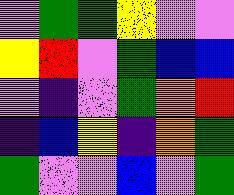[["violet", "green", "green", "yellow", "violet", "violet"], ["yellow", "red", "violet", "green", "blue", "blue"], ["violet", "indigo", "violet", "green", "orange", "red"], ["indigo", "blue", "yellow", "indigo", "orange", "green"], ["green", "violet", "violet", "blue", "violet", "green"]]